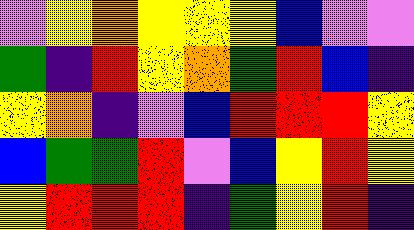[["violet", "yellow", "orange", "yellow", "yellow", "yellow", "blue", "violet", "violet"], ["green", "indigo", "red", "yellow", "orange", "green", "red", "blue", "indigo"], ["yellow", "orange", "indigo", "violet", "blue", "red", "red", "red", "yellow"], ["blue", "green", "green", "red", "violet", "blue", "yellow", "red", "yellow"], ["yellow", "red", "red", "red", "indigo", "green", "yellow", "red", "indigo"]]